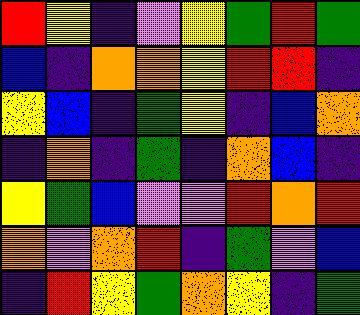[["red", "yellow", "indigo", "violet", "yellow", "green", "red", "green"], ["blue", "indigo", "orange", "orange", "yellow", "red", "red", "indigo"], ["yellow", "blue", "indigo", "green", "yellow", "indigo", "blue", "orange"], ["indigo", "orange", "indigo", "green", "indigo", "orange", "blue", "indigo"], ["yellow", "green", "blue", "violet", "violet", "red", "orange", "red"], ["orange", "violet", "orange", "red", "indigo", "green", "violet", "blue"], ["indigo", "red", "yellow", "green", "orange", "yellow", "indigo", "green"]]